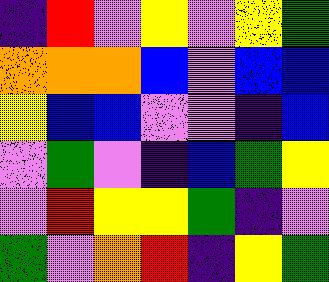[["indigo", "red", "violet", "yellow", "violet", "yellow", "green"], ["orange", "orange", "orange", "blue", "violet", "blue", "blue"], ["yellow", "blue", "blue", "violet", "violet", "indigo", "blue"], ["violet", "green", "violet", "indigo", "blue", "green", "yellow"], ["violet", "red", "yellow", "yellow", "green", "indigo", "violet"], ["green", "violet", "orange", "red", "indigo", "yellow", "green"]]